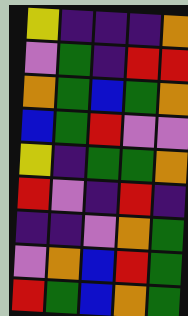[["yellow", "indigo", "indigo", "indigo", "orange"], ["violet", "green", "indigo", "red", "red"], ["orange", "green", "blue", "green", "orange"], ["blue", "green", "red", "violet", "violet"], ["yellow", "indigo", "green", "green", "orange"], ["red", "violet", "indigo", "red", "indigo"], ["indigo", "indigo", "violet", "orange", "green"], ["violet", "orange", "blue", "red", "green"], ["red", "green", "blue", "orange", "green"]]